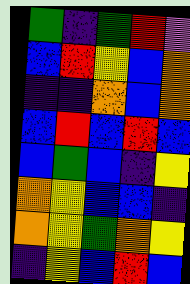[["green", "indigo", "green", "red", "violet"], ["blue", "red", "yellow", "blue", "orange"], ["indigo", "indigo", "orange", "blue", "orange"], ["blue", "red", "blue", "red", "blue"], ["blue", "green", "blue", "indigo", "yellow"], ["orange", "yellow", "blue", "blue", "indigo"], ["orange", "yellow", "green", "orange", "yellow"], ["indigo", "yellow", "blue", "red", "blue"]]